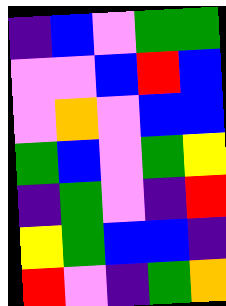[["indigo", "blue", "violet", "green", "green"], ["violet", "violet", "blue", "red", "blue"], ["violet", "orange", "violet", "blue", "blue"], ["green", "blue", "violet", "green", "yellow"], ["indigo", "green", "violet", "indigo", "red"], ["yellow", "green", "blue", "blue", "indigo"], ["red", "violet", "indigo", "green", "orange"]]